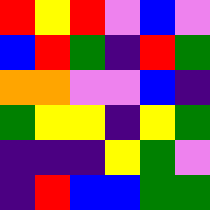[["red", "yellow", "red", "violet", "blue", "violet"], ["blue", "red", "green", "indigo", "red", "green"], ["orange", "orange", "violet", "violet", "blue", "indigo"], ["green", "yellow", "yellow", "indigo", "yellow", "green"], ["indigo", "indigo", "indigo", "yellow", "green", "violet"], ["indigo", "red", "blue", "blue", "green", "green"]]